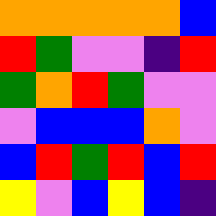[["orange", "orange", "orange", "orange", "orange", "blue"], ["red", "green", "violet", "violet", "indigo", "red"], ["green", "orange", "red", "green", "violet", "violet"], ["violet", "blue", "blue", "blue", "orange", "violet"], ["blue", "red", "green", "red", "blue", "red"], ["yellow", "violet", "blue", "yellow", "blue", "indigo"]]